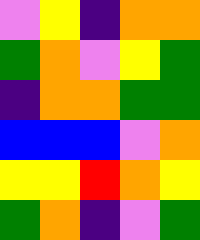[["violet", "yellow", "indigo", "orange", "orange"], ["green", "orange", "violet", "yellow", "green"], ["indigo", "orange", "orange", "green", "green"], ["blue", "blue", "blue", "violet", "orange"], ["yellow", "yellow", "red", "orange", "yellow"], ["green", "orange", "indigo", "violet", "green"]]